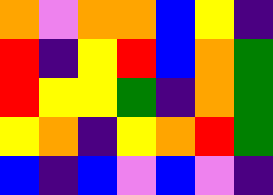[["orange", "violet", "orange", "orange", "blue", "yellow", "indigo"], ["red", "indigo", "yellow", "red", "blue", "orange", "green"], ["red", "yellow", "yellow", "green", "indigo", "orange", "green"], ["yellow", "orange", "indigo", "yellow", "orange", "red", "green"], ["blue", "indigo", "blue", "violet", "blue", "violet", "indigo"]]